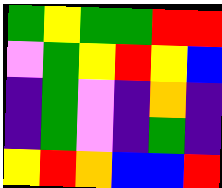[["green", "yellow", "green", "green", "red", "red"], ["violet", "green", "yellow", "red", "yellow", "blue"], ["indigo", "green", "violet", "indigo", "orange", "indigo"], ["indigo", "green", "violet", "indigo", "green", "indigo"], ["yellow", "red", "orange", "blue", "blue", "red"]]